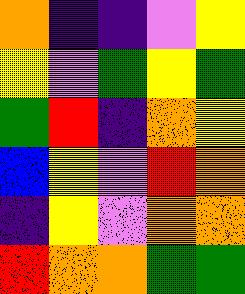[["orange", "indigo", "indigo", "violet", "yellow"], ["yellow", "violet", "green", "yellow", "green"], ["green", "red", "indigo", "orange", "yellow"], ["blue", "yellow", "violet", "red", "orange"], ["indigo", "yellow", "violet", "orange", "orange"], ["red", "orange", "orange", "green", "green"]]